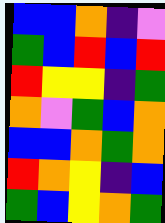[["blue", "blue", "orange", "indigo", "violet"], ["green", "blue", "red", "blue", "red"], ["red", "yellow", "yellow", "indigo", "green"], ["orange", "violet", "green", "blue", "orange"], ["blue", "blue", "orange", "green", "orange"], ["red", "orange", "yellow", "indigo", "blue"], ["green", "blue", "yellow", "orange", "green"]]